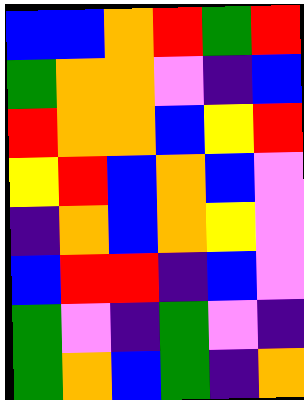[["blue", "blue", "orange", "red", "green", "red"], ["green", "orange", "orange", "violet", "indigo", "blue"], ["red", "orange", "orange", "blue", "yellow", "red"], ["yellow", "red", "blue", "orange", "blue", "violet"], ["indigo", "orange", "blue", "orange", "yellow", "violet"], ["blue", "red", "red", "indigo", "blue", "violet"], ["green", "violet", "indigo", "green", "violet", "indigo"], ["green", "orange", "blue", "green", "indigo", "orange"]]